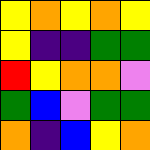[["yellow", "orange", "yellow", "orange", "yellow"], ["yellow", "indigo", "indigo", "green", "green"], ["red", "yellow", "orange", "orange", "violet"], ["green", "blue", "violet", "green", "green"], ["orange", "indigo", "blue", "yellow", "orange"]]